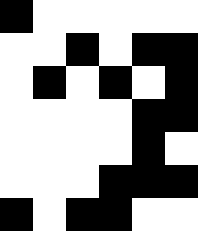[["black", "white", "white", "white", "white", "white"], ["white", "white", "black", "white", "black", "black"], ["white", "black", "white", "black", "white", "black"], ["white", "white", "white", "white", "black", "black"], ["white", "white", "white", "white", "black", "white"], ["white", "white", "white", "black", "black", "black"], ["black", "white", "black", "black", "white", "white"]]